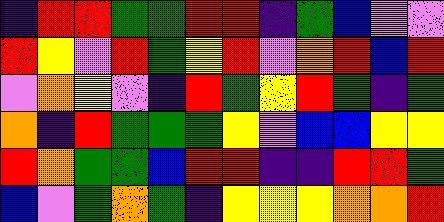[["indigo", "red", "red", "green", "green", "red", "red", "indigo", "green", "blue", "violet", "violet"], ["red", "yellow", "violet", "red", "green", "yellow", "red", "violet", "orange", "red", "blue", "red"], ["violet", "orange", "yellow", "violet", "indigo", "red", "green", "yellow", "red", "green", "indigo", "green"], ["orange", "indigo", "red", "green", "green", "green", "yellow", "violet", "blue", "blue", "yellow", "yellow"], ["red", "orange", "green", "green", "blue", "red", "red", "indigo", "indigo", "red", "red", "green"], ["blue", "violet", "green", "orange", "green", "indigo", "yellow", "yellow", "yellow", "orange", "orange", "red"]]